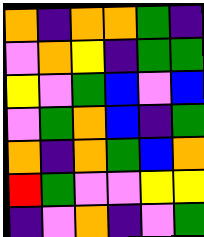[["orange", "indigo", "orange", "orange", "green", "indigo"], ["violet", "orange", "yellow", "indigo", "green", "green"], ["yellow", "violet", "green", "blue", "violet", "blue"], ["violet", "green", "orange", "blue", "indigo", "green"], ["orange", "indigo", "orange", "green", "blue", "orange"], ["red", "green", "violet", "violet", "yellow", "yellow"], ["indigo", "violet", "orange", "indigo", "violet", "green"]]